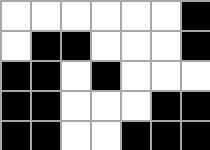[["white", "white", "white", "white", "white", "white", "black"], ["white", "black", "black", "white", "white", "white", "black"], ["black", "black", "white", "black", "white", "white", "white"], ["black", "black", "white", "white", "white", "black", "black"], ["black", "black", "white", "white", "black", "black", "black"]]